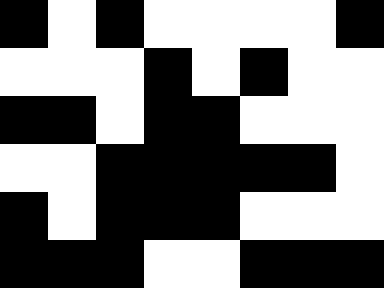[["black", "white", "black", "white", "white", "white", "white", "black"], ["white", "white", "white", "black", "white", "black", "white", "white"], ["black", "black", "white", "black", "black", "white", "white", "white"], ["white", "white", "black", "black", "black", "black", "black", "white"], ["black", "white", "black", "black", "black", "white", "white", "white"], ["black", "black", "black", "white", "white", "black", "black", "black"]]